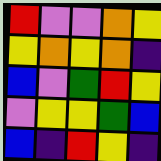[["red", "violet", "violet", "orange", "yellow"], ["yellow", "orange", "yellow", "orange", "indigo"], ["blue", "violet", "green", "red", "yellow"], ["violet", "yellow", "yellow", "green", "blue"], ["blue", "indigo", "red", "yellow", "indigo"]]